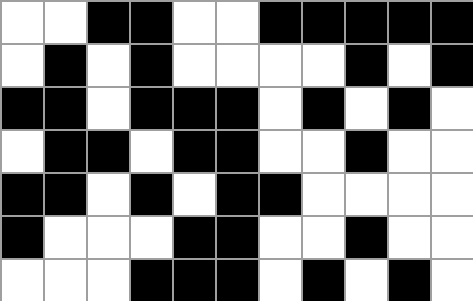[["white", "white", "black", "black", "white", "white", "black", "black", "black", "black", "black"], ["white", "black", "white", "black", "white", "white", "white", "white", "black", "white", "black"], ["black", "black", "white", "black", "black", "black", "white", "black", "white", "black", "white"], ["white", "black", "black", "white", "black", "black", "white", "white", "black", "white", "white"], ["black", "black", "white", "black", "white", "black", "black", "white", "white", "white", "white"], ["black", "white", "white", "white", "black", "black", "white", "white", "black", "white", "white"], ["white", "white", "white", "black", "black", "black", "white", "black", "white", "black", "white"]]